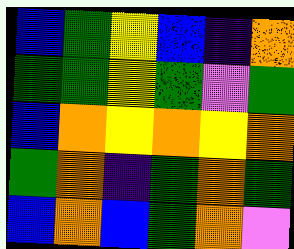[["blue", "green", "yellow", "blue", "indigo", "orange"], ["green", "green", "yellow", "green", "violet", "green"], ["blue", "orange", "yellow", "orange", "yellow", "orange"], ["green", "orange", "indigo", "green", "orange", "green"], ["blue", "orange", "blue", "green", "orange", "violet"]]